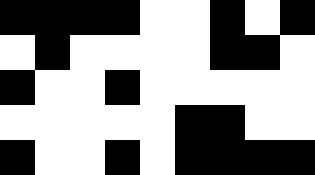[["black", "black", "black", "black", "white", "white", "black", "white", "black"], ["white", "black", "white", "white", "white", "white", "black", "black", "white"], ["black", "white", "white", "black", "white", "white", "white", "white", "white"], ["white", "white", "white", "white", "white", "black", "black", "white", "white"], ["black", "white", "white", "black", "white", "black", "black", "black", "black"]]